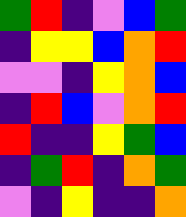[["green", "red", "indigo", "violet", "blue", "green"], ["indigo", "yellow", "yellow", "blue", "orange", "red"], ["violet", "violet", "indigo", "yellow", "orange", "blue"], ["indigo", "red", "blue", "violet", "orange", "red"], ["red", "indigo", "indigo", "yellow", "green", "blue"], ["indigo", "green", "red", "indigo", "orange", "green"], ["violet", "indigo", "yellow", "indigo", "indigo", "orange"]]